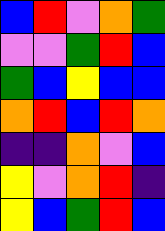[["blue", "red", "violet", "orange", "green"], ["violet", "violet", "green", "red", "blue"], ["green", "blue", "yellow", "blue", "blue"], ["orange", "red", "blue", "red", "orange"], ["indigo", "indigo", "orange", "violet", "blue"], ["yellow", "violet", "orange", "red", "indigo"], ["yellow", "blue", "green", "red", "blue"]]